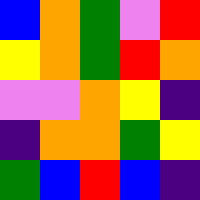[["blue", "orange", "green", "violet", "red"], ["yellow", "orange", "green", "red", "orange"], ["violet", "violet", "orange", "yellow", "indigo"], ["indigo", "orange", "orange", "green", "yellow"], ["green", "blue", "red", "blue", "indigo"]]